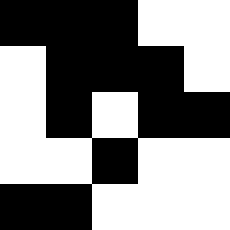[["black", "black", "black", "white", "white"], ["white", "black", "black", "black", "white"], ["white", "black", "white", "black", "black"], ["white", "white", "black", "white", "white"], ["black", "black", "white", "white", "white"]]